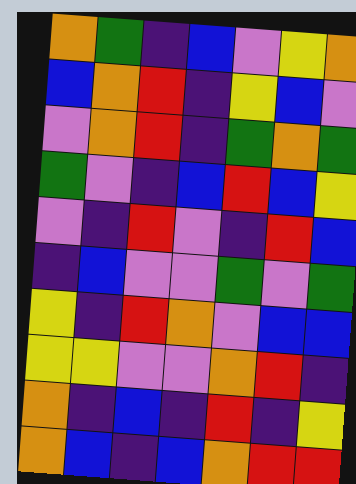[["orange", "green", "indigo", "blue", "violet", "yellow", "orange"], ["blue", "orange", "red", "indigo", "yellow", "blue", "violet"], ["violet", "orange", "red", "indigo", "green", "orange", "green"], ["green", "violet", "indigo", "blue", "red", "blue", "yellow"], ["violet", "indigo", "red", "violet", "indigo", "red", "blue"], ["indigo", "blue", "violet", "violet", "green", "violet", "green"], ["yellow", "indigo", "red", "orange", "violet", "blue", "blue"], ["yellow", "yellow", "violet", "violet", "orange", "red", "indigo"], ["orange", "indigo", "blue", "indigo", "red", "indigo", "yellow"], ["orange", "blue", "indigo", "blue", "orange", "red", "red"]]